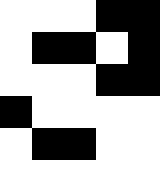[["white", "white", "white", "black", "black"], ["white", "black", "black", "white", "black"], ["white", "white", "white", "black", "black"], ["black", "white", "white", "white", "white"], ["white", "black", "black", "white", "white"], ["white", "white", "white", "white", "white"]]